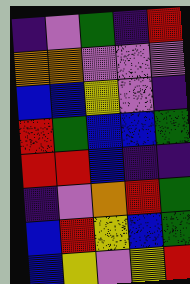[["indigo", "violet", "green", "indigo", "red"], ["orange", "orange", "violet", "violet", "violet"], ["blue", "blue", "yellow", "violet", "indigo"], ["red", "green", "blue", "blue", "green"], ["red", "red", "blue", "indigo", "indigo"], ["indigo", "violet", "orange", "red", "green"], ["blue", "red", "yellow", "blue", "green"], ["blue", "yellow", "violet", "yellow", "red"]]